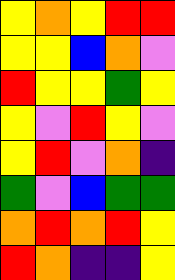[["yellow", "orange", "yellow", "red", "red"], ["yellow", "yellow", "blue", "orange", "violet"], ["red", "yellow", "yellow", "green", "yellow"], ["yellow", "violet", "red", "yellow", "violet"], ["yellow", "red", "violet", "orange", "indigo"], ["green", "violet", "blue", "green", "green"], ["orange", "red", "orange", "red", "yellow"], ["red", "orange", "indigo", "indigo", "yellow"]]